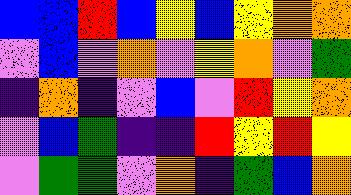[["blue", "blue", "red", "blue", "yellow", "blue", "yellow", "orange", "orange"], ["violet", "blue", "violet", "orange", "violet", "yellow", "orange", "violet", "green"], ["indigo", "orange", "indigo", "violet", "blue", "violet", "red", "yellow", "orange"], ["violet", "blue", "green", "indigo", "indigo", "red", "yellow", "red", "yellow"], ["violet", "green", "green", "violet", "orange", "indigo", "green", "blue", "orange"]]